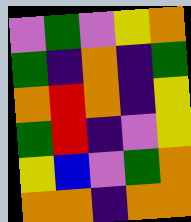[["violet", "green", "violet", "yellow", "orange"], ["green", "indigo", "orange", "indigo", "green"], ["orange", "red", "orange", "indigo", "yellow"], ["green", "red", "indigo", "violet", "yellow"], ["yellow", "blue", "violet", "green", "orange"], ["orange", "orange", "indigo", "orange", "orange"]]